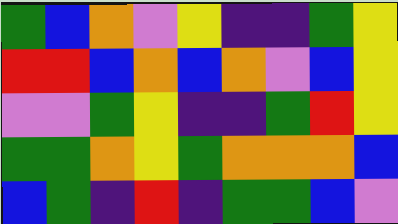[["green", "blue", "orange", "violet", "yellow", "indigo", "indigo", "green", "yellow"], ["red", "red", "blue", "orange", "blue", "orange", "violet", "blue", "yellow"], ["violet", "violet", "green", "yellow", "indigo", "indigo", "green", "red", "yellow"], ["green", "green", "orange", "yellow", "green", "orange", "orange", "orange", "blue"], ["blue", "green", "indigo", "red", "indigo", "green", "green", "blue", "violet"]]